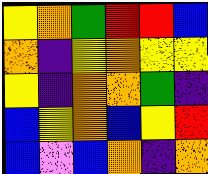[["yellow", "orange", "green", "red", "red", "blue"], ["orange", "indigo", "yellow", "orange", "yellow", "yellow"], ["yellow", "indigo", "orange", "orange", "green", "indigo"], ["blue", "yellow", "orange", "blue", "yellow", "red"], ["blue", "violet", "blue", "orange", "indigo", "orange"]]